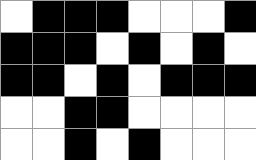[["white", "black", "black", "black", "white", "white", "white", "black"], ["black", "black", "black", "white", "black", "white", "black", "white"], ["black", "black", "white", "black", "white", "black", "black", "black"], ["white", "white", "black", "black", "white", "white", "white", "white"], ["white", "white", "black", "white", "black", "white", "white", "white"]]